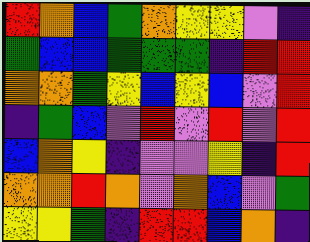[["red", "orange", "blue", "green", "orange", "yellow", "yellow", "violet", "indigo"], ["green", "blue", "blue", "green", "green", "green", "indigo", "red", "red"], ["orange", "orange", "green", "yellow", "blue", "yellow", "blue", "violet", "red"], ["indigo", "green", "blue", "violet", "red", "violet", "red", "violet", "red"], ["blue", "orange", "yellow", "indigo", "violet", "violet", "yellow", "indigo", "red"], ["orange", "orange", "red", "orange", "violet", "orange", "blue", "violet", "green"], ["yellow", "yellow", "green", "indigo", "red", "red", "blue", "orange", "indigo"]]